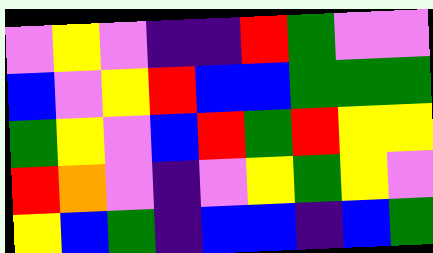[["violet", "yellow", "violet", "indigo", "indigo", "red", "green", "violet", "violet"], ["blue", "violet", "yellow", "red", "blue", "blue", "green", "green", "green"], ["green", "yellow", "violet", "blue", "red", "green", "red", "yellow", "yellow"], ["red", "orange", "violet", "indigo", "violet", "yellow", "green", "yellow", "violet"], ["yellow", "blue", "green", "indigo", "blue", "blue", "indigo", "blue", "green"]]